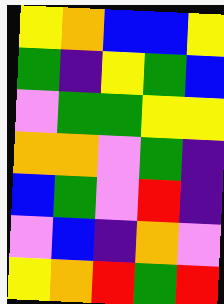[["yellow", "orange", "blue", "blue", "yellow"], ["green", "indigo", "yellow", "green", "blue"], ["violet", "green", "green", "yellow", "yellow"], ["orange", "orange", "violet", "green", "indigo"], ["blue", "green", "violet", "red", "indigo"], ["violet", "blue", "indigo", "orange", "violet"], ["yellow", "orange", "red", "green", "red"]]